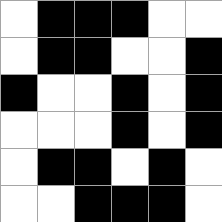[["white", "black", "black", "black", "white", "white"], ["white", "black", "black", "white", "white", "black"], ["black", "white", "white", "black", "white", "black"], ["white", "white", "white", "black", "white", "black"], ["white", "black", "black", "white", "black", "white"], ["white", "white", "black", "black", "black", "white"]]